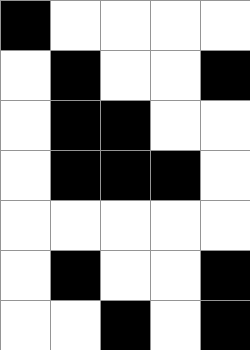[["black", "white", "white", "white", "white"], ["white", "black", "white", "white", "black"], ["white", "black", "black", "white", "white"], ["white", "black", "black", "black", "white"], ["white", "white", "white", "white", "white"], ["white", "black", "white", "white", "black"], ["white", "white", "black", "white", "black"]]